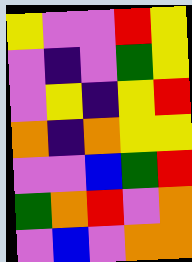[["yellow", "violet", "violet", "red", "yellow"], ["violet", "indigo", "violet", "green", "yellow"], ["violet", "yellow", "indigo", "yellow", "red"], ["orange", "indigo", "orange", "yellow", "yellow"], ["violet", "violet", "blue", "green", "red"], ["green", "orange", "red", "violet", "orange"], ["violet", "blue", "violet", "orange", "orange"]]